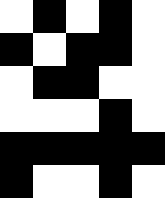[["white", "black", "white", "black", "white"], ["black", "white", "black", "black", "white"], ["white", "black", "black", "white", "white"], ["white", "white", "white", "black", "white"], ["black", "black", "black", "black", "black"], ["black", "white", "white", "black", "white"]]